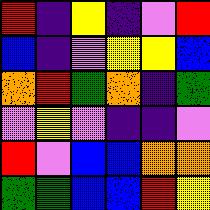[["red", "indigo", "yellow", "indigo", "violet", "red"], ["blue", "indigo", "violet", "yellow", "yellow", "blue"], ["orange", "red", "green", "orange", "indigo", "green"], ["violet", "yellow", "violet", "indigo", "indigo", "violet"], ["red", "violet", "blue", "blue", "orange", "orange"], ["green", "green", "blue", "blue", "red", "yellow"]]